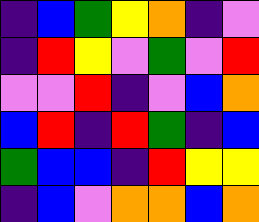[["indigo", "blue", "green", "yellow", "orange", "indigo", "violet"], ["indigo", "red", "yellow", "violet", "green", "violet", "red"], ["violet", "violet", "red", "indigo", "violet", "blue", "orange"], ["blue", "red", "indigo", "red", "green", "indigo", "blue"], ["green", "blue", "blue", "indigo", "red", "yellow", "yellow"], ["indigo", "blue", "violet", "orange", "orange", "blue", "orange"]]